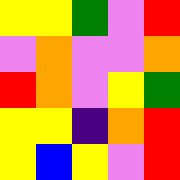[["yellow", "yellow", "green", "violet", "red"], ["violet", "orange", "violet", "violet", "orange"], ["red", "orange", "violet", "yellow", "green"], ["yellow", "yellow", "indigo", "orange", "red"], ["yellow", "blue", "yellow", "violet", "red"]]